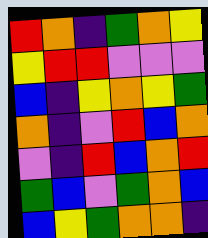[["red", "orange", "indigo", "green", "orange", "yellow"], ["yellow", "red", "red", "violet", "violet", "violet"], ["blue", "indigo", "yellow", "orange", "yellow", "green"], ["orange", "indigo", "violet", "red", "blue", "orange"], ["violet", "indigo", "red", "blue", "orange", "red"], ["green", "blue", "violet", "green", "orange", "blue"], ["blue", "yellow", "green", "orange", "orange", "indigo"]]